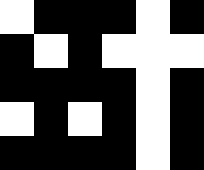[["white", "black", "black", "black", "white", "black"], ["black", "white", "black", "white", "white", "white"], ["black", "black", "black", "black", "white", "black"], ["white", "black", "white", "black", "white", "black"], ["black", "black", "black", "black", "white", "black"]]